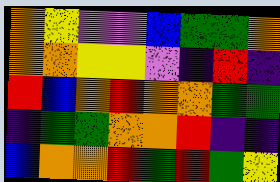[["orange", "yellow", "violet", "violet", "blue", "green", "green", "orange"], ["orange", "orange", "yellow", "yellow", "violet", "indigo", "red", "indigo"], ["red", "blue", "orange", "red", "orange", "orange", "green", "green"], ["indigo", "green", "green", "orange", "orange", "red", "indigo", "indigo"], ["blue", "orange", "orange", "red", "green", "red", "green", "yellow"]]